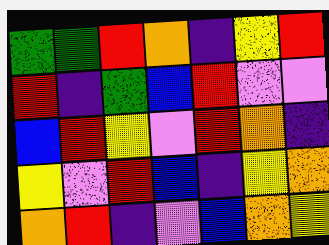[["green", "green", "red", "orange", "indigo", "yellow", "red"], ["red", "indigo", "green", "blue", "red", "violet", "violet"], ["blue", "red", "yellow", "violet", "red", "orange", "indigo"], ["yellow", "violet", "red", "blue", "indigo", "yellow", "orange"], ["orange", "red", "indigo", "violet", "blue", "orange", "yellow"]]